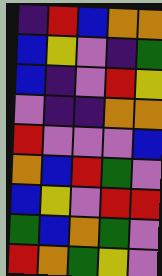[["indigo", "red", "blue", "orange", "orange"], ["blue", "yellow", "violet", "indigo", "green"], ["blue", "indigo", "violet", "red", "yellow"], ["violet", "indigo", "indigo", "orange", "orange"], ["red", "violet", "violet", "violet", "blue"], ["orange", "blue", "red", "green", "violet"], ["blue", "yellow", "violet", "red", "red"], ["green", "blue", "orange", "green", "violet"], ["red", "orange", "green", "yellow", "violet"]]